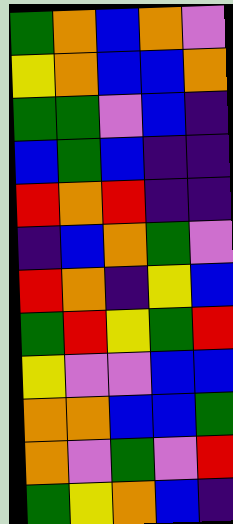[["green", "orange", "blue", "orange", "violet"], ["yellow", "orange", "blue", "blue", "orange"], ["green", "green", "violet", "blue", "indigo"], ["blue", "green", "blue", "indigo", "indigo"], ["red", "orange", "red", "indigo", "indigo"], ["indigo", "blue", "orange", "green", "violet"], ["red", "orange", "indigo", "yellow", "blue"], ["green", "red", "yellow", "green", "red"], ["yellow", "violet", "violet", "blue", "blue"], ["orange", "orange", "blue", "blue", "green"], ["orange", "violet", "green", "violet", "red"], ["green", "yellow", "orange", "blue", "indigo"]]